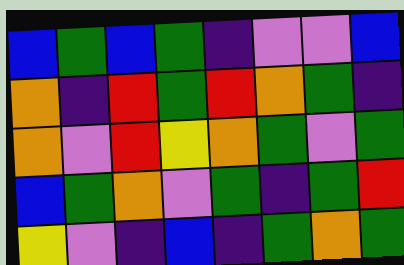[["blue", "green", "blue", "green", "indigo", "violet", "violet", "blue"], ["orange", "indigo", "red", "green", "red", "orange", "green", "indigo"], ["orange", "violet", "red", "yellow", "orange", "green", "violet", "green"], ["blue", "green", "orange", "violet", "green", "indigo", "green", "red"], ["yellow", "violet", "indigo", "blue", "indigo", "green", "orange", "green"]]